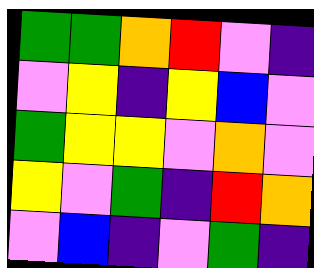[["green", "green", "orange", "red", "violet", "indigo"], ["violet", "yellow", "indigo", "yellow", "blue", "violet"], ["green", "yellow", "yellow", "violet", "orange", "violet"], ["yellow", "violet", "green", "indigo", "red", "orange"], ["violet", "blue", "indigo", "violet", "green", "indigo"]]